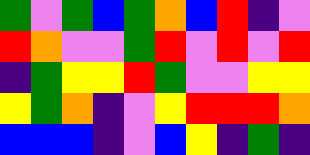[["green", "violet", "green", "blue", "green", "orange", "blue", "red", "indigo", "violet"], ["red", "orange", "violet", "violet", "green", "red", "violet", "red", "violet", "red"], ["indigo", "green", "yellow", "yellow", "red", "green", "violet", "violet", "yellow", "yellow"], ["yellow", "green", "orange", "indigo", "violet", "yellow", "red", "red", "red", "orange"], ["blue", "blue", "blue", "indigo", "violet", "blue", "yellow", "indigo", "green", "indigo"]]